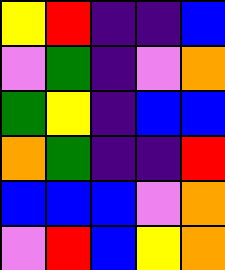[["yellow", "red", "indigo", "indigo", "blue"], ["violet", "green", "indigo", "violet", "orange"], ["green", "yellow", "indigo", "blue", "blue"], ["orange", "green", "indigo", "indigo", "red"], ["blue", "blue", "blue", "violet", "orange"], ["violet", "red", "blue", "yellow", "orange"]]